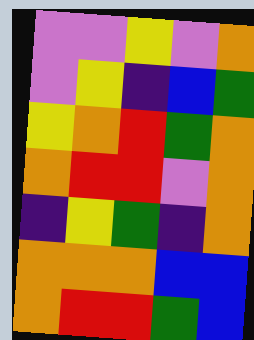[["violet", "violet", "yellow", "violet", "orange"], ["violet", "yellow", "indigo", "blue", "green"], ["yellow", "orange", "red", "green", "orange"], ["orange", "red", "red", "violet", "orange"], ["indigo", "yellow", "green", "indigo", "orange"], ["orange", "orange", "orange", "blue", "blue"], ["orange", "red", "red", "green", "blue"]]